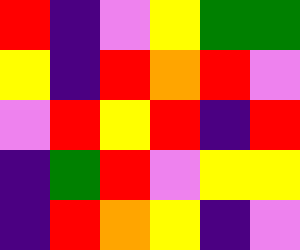[["red", "indigo", "violet", "yellow", "green", "green"], ["yellow", "indigo", "red", "orange", "red", "violet"], ["violet", "red", "yellow", "red", "indigo", "red"], ["indigo", "green", "red", "violet", "yellow", "yellow"], ["indigo", "red", "orange", "yellow", "indigo", "violet"]]